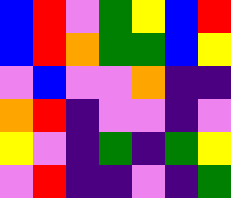[["blue", "red", "violet", "green", "yellow", "blue", "red"], ["blue", "red", "orange", "green", "green", "blue", "yellow"], ["violet", "blue", "violet", "violet", "orange", "indigo", "indigo"], ["orange", "red", "indigo", "violet", "violet", "indigo", "violet"], ["yellow", "violet", "indigo", "green", "indigo", "green", "yellow"], ["violet", "red", "indigo", "indigo", "violet", "indigo", "green"]]